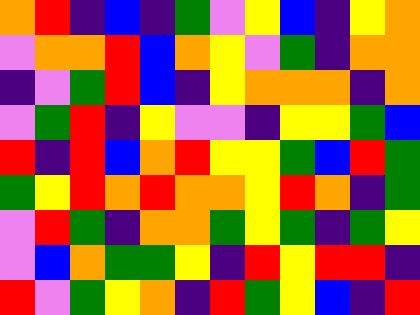[["orange", "red", "indigo", "blue", "indigo", "green", "violet", "yellow", "blue", "indigo", "yellow", "orange"], ["violet", "orange", "orange", "red", "blue", "orange", "yellow", "violet", "green", "indigo", "orange", "orange"], ["indigo", "violet", "green", "red", "blue", "indigo", "yellow", "orange", "orange", "orange", "indigo", "orange"], ["violet", "green", "red", "indigo", "yellow", "violet", "violet", "indigo", "yellow", "yellow", "green", "blue"], ["red", "indigo", "red", "blue", "orange", "red", "yellow", "yellow", "green", "blue", "red", "green"], ["green", "yellow", "red", "orange", "red", "orange", "orange", "yellow", "red", "orange", "indigo", "green"], ["violet", "red", "green", "indigo", "orange", "orange", "green", "yellow", "green", "indigo", "green", "yellow"], ["violet", "blue", "orange", "green", "green", "yellow", "indigo", "red", "yellow", "red", "red", "indigo"], ["red", "violet", "green", "yellow", "orange", "indigo", "red", "green", "yellow", "blue", "indigo", "red"]]